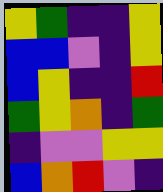[["yellow", "green", "indigo", "indigo", "yellow"], ["blue", "blue", "violet", "indigo", "yellow"], ["blue", "yellow", "indigo", "indigo", "red"], ["green", "yellow", "orange", "indigo", "green"], ["indigo", "violet", "violet", "yellow", "yellow"], ["blue", "orange", "red", "violet", "indigo"]]